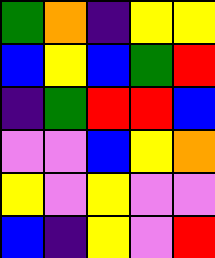[["green", "orange", "indigo", "yellow", "yellow"], ["blue", "yellow", "blue", "green", "red"], ["indigo", "green", "red", "red", "blue"], ["violet", "violet", "blue", "yellow", "orange"], ["yellow", "violet", "yellow", "violet", "violet"], ["blue", "indigo", "yellow", "violet", "red"]]